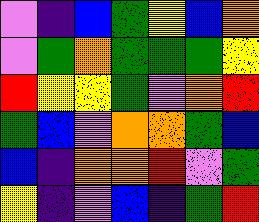[["violet", "indigo", "blue", "green", "yellow", "blue", "orange"], ["violet", "green", "orange", "green", "green", "green", "yellow"], ["red", "yellow", "yellow", "green", "violet", "orange", "red"], ["green", "blue", "violet", "orange", "orange", "green", "blue"], ["blue", "indigo", "orange", "orange", "red", "violet", "green"], ["yellow", "indigo", "violet", "blue", "indigo", "green", "red"]]